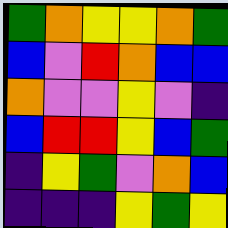[["green", "orange", "yellow", "yellow", "orange", "green"], ["blue", "violet", "red", "orange", "blue", "blue"], ["orange", "violet", "violet", "yellow", "violet", "indigo"], ["blue", "red", "red", "yellow", "blue", "green"], ["indigo", "yellow", "green", "violet", "orange", "blue"], ["indigo", "indigo", "indigo", "yellow", "green", "yellow"]]